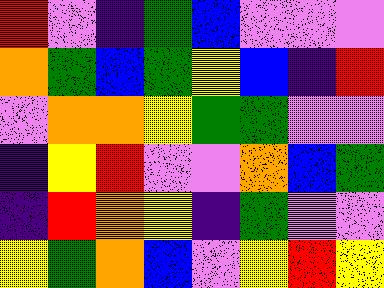[["red", "violet", "indigo", "green", "blue", "violet", "violet", "violet"], ["orange", "green", "blue", "green", "yellow", "blue", "indigo", "red"], ["violet", "orange", "orange", "yellow", "green", "green", "violet", "violet"], ["indigo", "yellow", "red", "violet", "violet", "orange", "blue", "green"], ["indigo", "red", "orange", "yellow", "indigo", "green", "violet", "violet"], ["yellow", "green", "orange", "blue", "violet", "yellow", "red", "yellow"]]